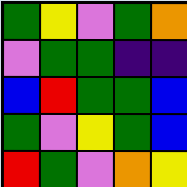[["green", "yellow", "violet", "green", "orange"], ["violet", "green", "green", "indigo", "indigo"], ["blue", "red", "green", "green", "blue"], ["green", "violet", "yellow", "green", "blue"], ["red", "green", "violet", "orange", "yellow"]]